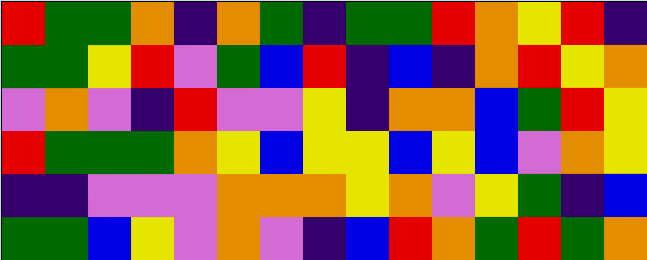[["red", "green", "green", "orange", "indigo", "orange", "green", "indigo", "green", "green", "red", "orange", "yellow", "red", "indigo"], ["green", "green", "yellow", "red", "violet", "green", "blue", "red", "indigo", "blue", "indigo", "orange", "red", "yellow", "orange"], ["violet", "orange", "violet", "indigo", "red", "violet", "violet", "yellow", "indigo", "orange", "orange", "blue", "green", "red", "yellow"], ["red", "green", "green", "green", "orange", "yellow", "blue", "yellow", "yellow", "blue", "yellow", "blue", "violet", "orange", "yellow"], ["indigo", "indigo", "violet", "violet", "violet", "orange", "orange", "orange", "yellow", "orange", "violet", "yellow", "green", "indigo", "blue"], ["green", "green", "blue", "yellow", "violet", "orange", "violet", "indigo", "blue", "red", "orange", "green", "red", "green", "orange"]]